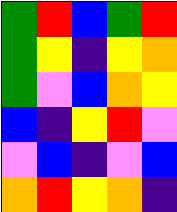[["green", "red", "blue", "green", "red"], ["green", "yellow", "indigo", "yellow", "orange"], ["green", "violet", "blue", "orange", "yellow"], ["blue", "indigo", "yellow", "red", "violet"], ["violet", "blue", "indigo", "violet", "blue"], ["orange", "red", "yellow", "orange", "indigo"]]